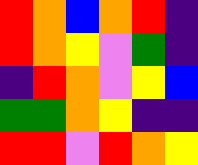[["red", "orange", "blue", "orange", "red", "indigo"], ["red", "orange", "yellow", "violet", "green", "indigo"], ["indigo", "red", "orange", "violet", "yellow", "blue"], ["green", "green", "orange", "yellow", "indigo", "indigo"], ["red", "red", "violet", "red", "orange", "yellow"]]